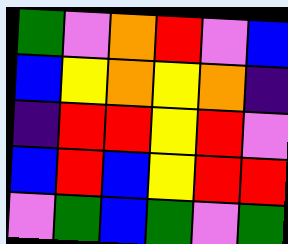[["green", "violet", "orange", "red", "violet", "blue"], ["blue", "yellow", "orange", "yellow", "orange", "indigo"], ["indigo", "red", "red", "yellow", "red", "violet"], ["blue", "red", "blue", "yellow", "red", "red"], ["violet", "green", "blue", "green", "violet", "green"]]